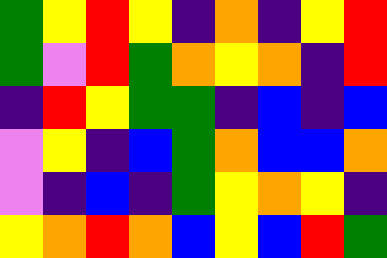[["green", "yellow", "red", "yellow", "indigo", "orange", "indigo", "yellow", "red"], ["green", "violet", "red", "green", "orange", "yellow", "orange", "indigo", "red"], ["indigo", "red", "yellow", "green", "green", "indigo", "blue", "indigo", "blue"], ["violet", "yellow", "indigo", "blue", "green", "orange", "blue", "blue", "orange"], ["violet", "indigo", "blue", "indigo", "green", "yellow", "orange", "yellow", "indigo"], ["yellow", "orange", "red", "orange", "blue", "yellow", "blue", "red", "green"]]